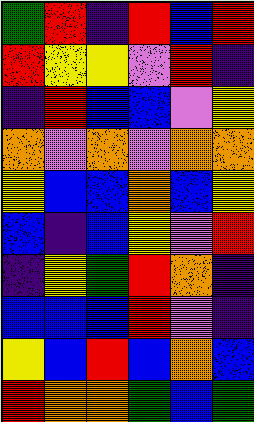[["green", "red", "indigo", "red", "blue", "red"], ["red", "yellow", "yellow", "violet", "red", "indigo"], ["indigo", "red", "blue", "blue", "violet", "yellow"], ["orange", "violet", "orange", "violet", "orange", "orange"], ["yellow", "blue", "blue", "orange", "blue", "yellow"], ["blue", "indigo", "blue", "yellow", "violet", "red"], ["indigo", "yellow", "green", "red", "orange", "indigo"], ["blue", "blue", "blue", "red", "violet", "indigo"], ["yellow", "blue", "red", "blue", "orange", "blue"], ["red", "orange", "orange", "green", "blue", "green"]]